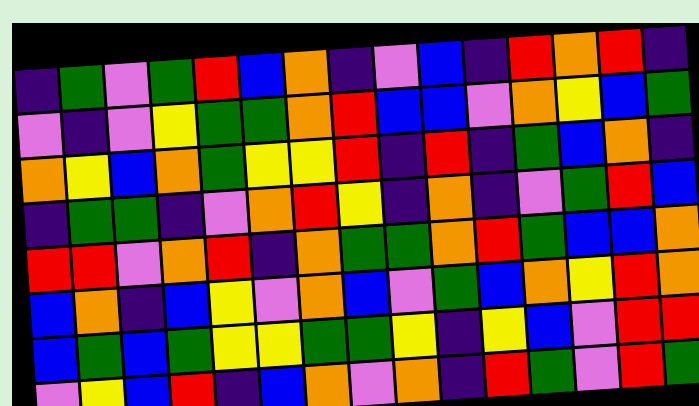[["indigo", "green", "violet", "green", "red", "blue", "orange", "indigo", "violet", "blue", "indigo", "red", "orange", "red", "indigo"], ["violet", "indigo", "violet", "yellow", "green", "green", "orange", "red", "blue", "blue", "violet", "orange", "yellow", "blue", "green"], ["orange", "yellow", "blue", "orange", "green", "yellow", "yellow", "red", "indigo", "red", "indigo", "green", "blue", "orange", "indigo"], ["indigo", "green", "green", "indigo", "violet", "orange", "red", "yellow", "indigo", "orange", "indigo", "violet", "green", "red", "blue"], ["red", "red", "violet", "orange", "red", "indigo", "orange", "green", "green", "orange", "red", "green", "blue", "blue", "orange"], ["blue", "orange", "indigo", "blue", "yellow", "violet", "orange", "blue", "violet", "green", "blue", "orange", "yellow", "red", "orange"], ["blue", "green", "blue", "green", "yellow", "yellow", "green", "green", "yellow", "indigo", "yellow", "blue", "violet", "red", "red"], ["violet", "yellow", "blue", "red", "indigo", "blue", "orange", "violet", "orange", "indigo", "red", "green", "violet", "red", "green"]]